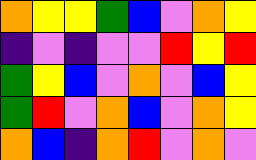[["orange", "yellow", "yellow", "green", "blue", "violet", "orange", "yellow"], ["indigo", "violet", "indigo", "violet", "violet", "red", "yellow", "red"], ["green", "yellow", "blue", "violet", "orange", "violet", "blue", "yellow"], ["green", "red", "violet", "orange", "blue", "violet", "orange", "yellow"], ["orange", "blue", "indigo", "orange", "red", "violet", "orange", "violet"]]